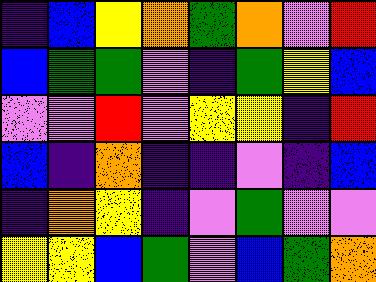[["indigo", "blue", "yellow", "orange", "green", "orange", "violet", "red"], ["blue", "green", "green", "violet", "indigo", "green", "yellow", "blue"], ["violet", "violet", "red", "violet", "yellow", "yellow", "indigo", "red"], ["blue", "indigo", "orange", "indigo", "indigo", "violet", "indigo", "blue"], ["indigo", "orange", "yellow", "indigo", "violet", "green", "violet", "violet"], ["yellow", "yellow", "blue", "green", "violet", "blue", "green", "orange"]]